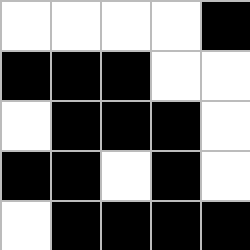[["white", "white", "white", "white", "black"], ["black", "black", "black", "white", "white"], ["white", "black", "black", "black", "white"], ["black", "black", "white", "black", "white"], ["white", "black", "black", "black", "black"]]